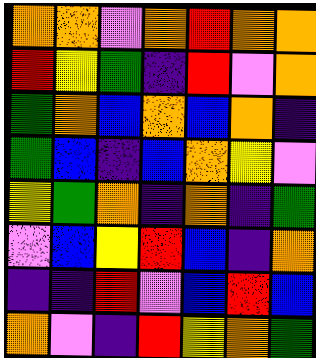[["orange", "orange", "violet", "orange", "red", "orange", "orange"], ["red", "yellow", "green", "indigo", "red", "violet", "orange"], ["green", "orange", "blue", "orange", "blue", "orange", "indigo"], ["green", "blue", "indigo", "blue", "orange", "yellow", "violet"], ["yellow", "green", "orange", "indigo", "orange", "indigo", "green"], ["violet", "blue", "yellow", "red", "blue", "indigo", "orange"], ["indigo", "indigo", "red", "violet", "blue", "red", "blue"], ["orange", "violet", "indigo", "red", "yellow", "orange", "green"]]